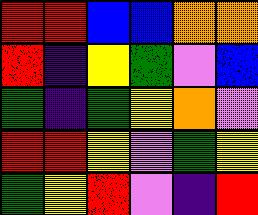[["red", "red", "blue", "blue", "orange", "orange"], ["red", "indigo", "yellow", "green", "violet", "blue"], ["green", "indigo", "green", "yellow", "orange", "violet"], ["red", "red", "yellow", "violet", "green", "yellow"], ["green", "yellow", "red", "violet", "indigo", "red"]]